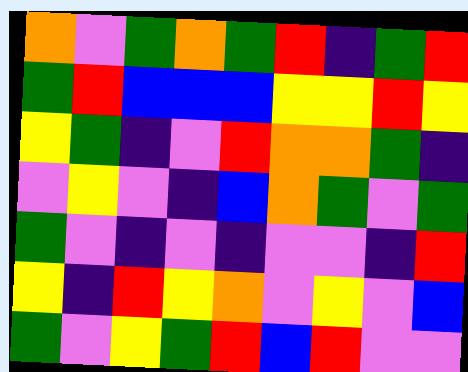[["orange", "violet", "green", "orange", "green", "red", "indigo", "green", "red"], ["green", "red", "blue", "blue", "blue", "yellow", "yellow", "red", "yellow"], ["yellow", "green", "indigo", "violet", "red", "orange", "orange", "green", "indigo"], ["violet", "yellow", "violet", "indigo", "blue", "orange", "green", "violet", "green"], ["green", "violet", "indigo", "violet", "indigo", "violet", "violet", "indigo", "red"], ["yellow", "indigo", "red", "yellow", "orange", "violet", "yellow", "violet", "blue"], ["green", "violet", "yellow", "green", "red", "blue", "red", "violet", "violet"]]